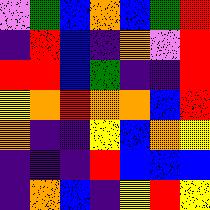[["violet", "green", "blue", "orange", "blue", "green", "red"], ["indigo", "red", "blue", "indigo", "orange", "violet", "red"], ["red", "red", "blue", "green", "indigo", "indigo", "red"], ["yellow", "orange", "red", "orange", "orange", "blue", "red"], ["orange", "indigo", "indigo", "yellow", "blue", "orange", "yellow"], ["indigo", "indigo", "indigo", "red", "blue", "blue", "blue"], ["indigo", "orange", "blue", "indigo", "yellow", "red", "yellow"]]